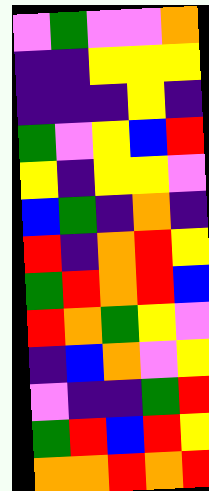[["violet", "green", "violet", "violet", "orange"], ["indigo", "indigo", "yellow", "yellow", "yellow"], ["indigo", "indigo", "indigo", "yellow", "indigo"], ["green", "violet", "yellow", "blue", "red"], ["yellow", "indigo", "yellow", "yellow", "violet"], ["blue", "green", "indigo", "orange", "indigo"], ["red", "indigo", "orange", "red", "yellow"], ["green", "red", "orange", "red", "blue"], ["red", "orange", "green", "yellow", "violet"], ["indigo", "blue", "orange", "violet", "yellow"], ["violet", "indigo", "indigo", "green", "red"], ["green", "red", "blue", "red", "yellow"], ["orange", "orange", "red", "orange", "red"]]